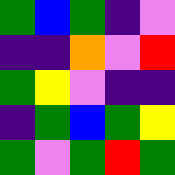[["green", "blue", "green", "indigo", "violet"], ["indigo", "indigo", "orange", "violet", "red"], ["green", "yellow", "violet", "indigo", "indigo"], ["indigo", "green", "blue", "green", "yellow"], ["green", "violet", "green", "red", "green"]]